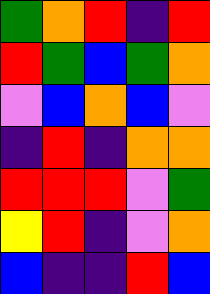[["green", "orange", "red", "indigo", "red"], ["red", "green", "blue", "green", "orange"], ["violet", "blue", "orange", "blue", "violet"], ["indigo", "red", "indigo", "orange", "orange"], ["red", "red", "red", "violet", "green"], ["yellow", "red", "indigo", "violet", "orange"], ["blue", "indigo", "indigo", "red", "blue"]]